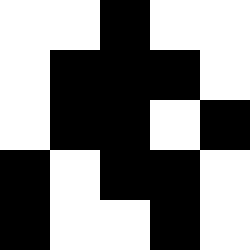[["white", "white", "black", "white", "white"], ["white", "black", "black", "black", "white"], ["white", "black", "black", "white", "black"], ["black", "white", "black", "black", "white"], ["black", "white", "white", "black", "white"]]